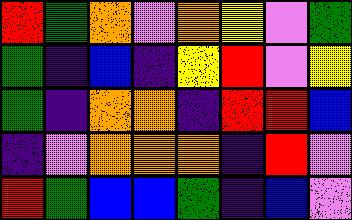[["red", "green", "orange", "violet", "orange", "yellow", "violet", "green"], ["green", "indigo", "blue", "indigo", "yellow", "red", "violet", "yellow"], ["green", "indigo", "orange", "orange", "indigo", "red", "red", "blue"], ["indigo", "violet", "orange", "orange", "orange", "indigo", "red", "violet"], ["red", "green", "blue", "blue", "green", "indigo", "blue", "violet"]]